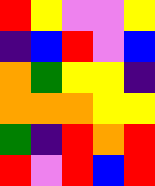[["red", "yellow", "violet", "violet", "yellow"], ["indigo", "blue", "red", "violet", "blue"], ["orange", "green", "yellow", "yellow", "indigo"], ["orange", "orange", "orange", "yellow", "yellow"], ["green", "indigo", "red", "orange", "red"], ["red", "violet", "red", "blue", "red"]]